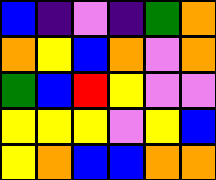[["blue", "indigo", "violet", "indigo", "green", "orange"], ["orange", "yellow", "blue", "orange", "violet", "orange"], ["green", "blue", "red", "yellow", "violet", "violet"], ["yellow", "yellow", "yellow", "violet", "yellow", "blue"], ["yellow", "orange", "blue", "blue", "orange", "orange"]]